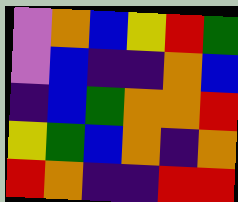[["violet", "orange", "blue", "yellow", "red", "green"], ["violet", "blue", "indigo", "indigo", "orange", "blue"], ["indigo", "blue", "green", "orange", "orange", "red"], ["yellow", "green", "blue", "orange", "indigo", "orange"], ["red", "orange", "indigo", "indigo", "red", "red"]]